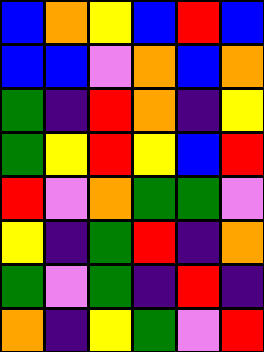[["blue", "orange", "yellow", "blue", "red", "blue"], ["blue", "blue", "violet", "orange", "blue", "orange"], ["green", "indigo", "red", "orange", "indigo", "yellow"], ["green", "yellow", "red", "yellow", "blue", "red"], ["red", "violet", "orange", "green", "green", "violet"], ["yellow", "indigo", "green", "red", "indigo", "orange"], ["green", "violet", "green", "indigo", "red", "indigo"], ["orange", "indigo", "yellow", "green", "violet", "red"]]